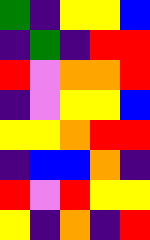[["green", "indigo", "yellow", "yellow", "blue"], ["indigo", "green", "indigo", "red", "red"], ["red", "violet", "orange", "orange", "red"], ["indigo", "violet", "yellow", "yellow", "blue"], ["yellow", "yellow", "orange", "red", "red"], ["indigo", "blue", "blue", "orange", "indigo"], ["red", "violet", "red", "yellow", "yellow"], ["yellow", "indigo", "orange", "indigo", "red"]]